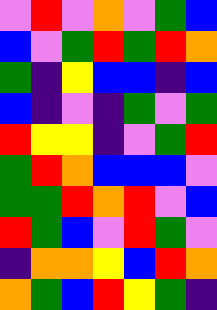[["violet", "red", "violet", "orange", "violet", "green", "blue"], ["blue", "violet", "green", "red", "green", "red", "orange"], ["green", "indigo", "yellow", "blue", "blue", "indigo", "blue"], ["blue", "indigo", "violet", "indigo", "green", "violet", "green"], ["red", "yellow", "yellow", "indigo", "violet", "green", "red"], ["green", "red", "orange", "blue", "blue", "blue", "violet"], ["green", "green", "red", "orange", "red", "violet", "blue"], ["red", "green", "blue", "violet", "red", "green", "violet"], ["indigo", "orange", "orange", "yellow", "blue", "red", "orange"], ["orange", "green", "blue", "red", "yellow", "green", "indigo"]]